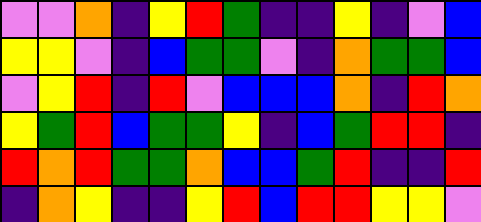[["violet", "violet", "orange", "indigo", "yellow", "red", "green", "indigo", "indigo", "yellow", "indigo", "violet", "blue"], ["yellow", "yellow", "violet", "indigo", "blue", "green", "green", "violet", "indigo", "orange", "green", "green", "blue"], ["violet", "yellow", "red", "indigo", "red", "violet", "blue", "blue", "blue", "orange", "indigo", "red", "orange"], ["yellow", "green", "red", "blue", "green", "green", "yellow", "indigo", "blue", "green", "red", "red", "indigo"], ["red", "orange", "red", "green", "green", "orange", "blue", "blue", "green", "red", "indigo", "indigo", "red"], ["indigo", "orange", "yellow", "indigo", "indigo", "yellow", "red", "blue", "red", "red", "yellow", "yellow", "violet"]]